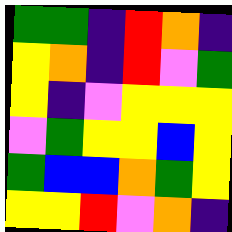[["green", "green", "indigo", "red", "orange", "indigo"], ["yellow", "orange", "indigo", "red", "violet", "green"], ["yellow", "indigo", "violet", "yellow", "yellow", "yellow"], ["violet", "green", "yellow", "yellow", "blue", "yellow"], ["green", "blue", "blue", "orange", "green", "yellow"], ["yellow", "yellow", "red", "violet", "orange", "indigo"]]